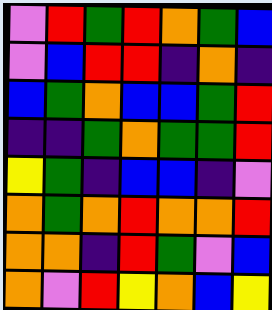[["violet", "red", "green", "red", "orange", "green", "blue"], ["violet", "blue", "red", "red", "indigo", "orange", "indigo"], ["blue", "green", "orange", "blue", "blue", "green", "red"], ["indigo", "indigo", "green", "orange", "green", "green", "red"], ["yellow", "green", "indigo", "blue", "blue", "indigo", "violet"], ["orange", "green", "orange", "red", "orange", "orange", "red"], ["orange", "orange", "indigo", "red", "green", "violet", "blue"], ["orange", "violet", "red", "yellow", "orange", "blue", "yellow"]]